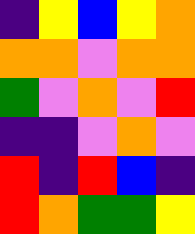[["indigo", "yellow", "blue", "yellow", "orange"], ["orange", "orange", "violet", "orange", "orange"], ["green", "violet", "orange", "violet", "red"], ["indigo", "indigo", "violet", "orange", "violet"], ["red", "indigo", "red", "blue", "indigo"], ["red", "orange", "green", "green", "yellow"]]